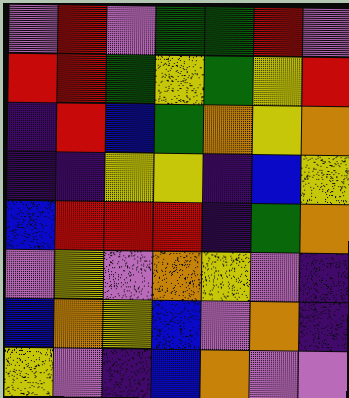[["violet", "red", "violet", "green", "green", "red", "violet"], ["red", "red", "green", "yellow", "green", "yellow", "red"], ["indigo", "red", "blue", "green", "orange", "yellow", "orange"], ["indigo", "indigo", "yellow", "yellow", "indigo", "blue", "yellow"], ["blue", "red", "red", "red", "indigo", "green", "orange"], ["violet", "yellow", "violet", "orange", "yellow", "violet", "indigo"], ["blue", "orange", "yellow", "blue", "violet", "orange", "indigo"], ["yellow", "violet", "indigo", "blue", "orange", "violet", "violet"]]